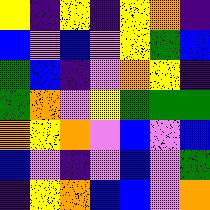[["yellow", "indigo", "yellow", "indigo", "yellow", "orange", "indigo"], ["blue", "violet", "blue", "violet", "yellow", "green", "blue"], ["green", "blue", "indigo", "violet", "orange", "yellow", "indigo"], ["green", "orange", "violet", "yellow", "green", "green", "green"], ["orange", "yellow", "orange", "violet", "blue", "violet", "blue"], ["blue", "violet", "indigo", "violet", "blue", "violet", "green"], ["indigo", "yellow", "orange", "blue", "blue", "violet", "orange"]]